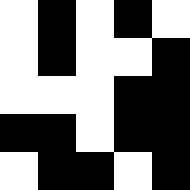[["white", "black", "white", "black", "white"], ["white", "black", "white", "white", "black"], ["white", "white", "white", "black", "black"], ["black", "black", "white", "black", "black"], ["white", "black", "black", "white", "black"]]